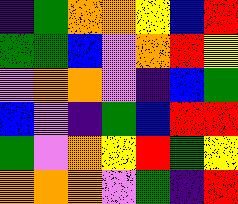[["indigo", "green", "orange", "orange", "yellow", "blue", "red"], ["green", "green", "blue", "violet", "orange", "red", "yellow"], ["violet", "orange", "orange", "violet", "indigo", "blue", "green"], ["blue", "violet", "indigo", "green", "blue", "red", "red"], ["green", "violet", "orange", "yellow", "red", "green", "yellow"], ["orange", "orange", "orange", "violet", "green", "indigo", "red"]]